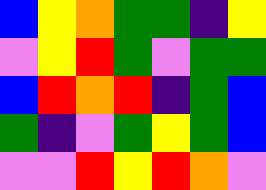[["blue", "yellow", "orange", "green", "green", "indigo", "yellow"], ["violet", "yellow", "red", "green", "violet", "green", "green"], ["blue", "red", "orange", "red", "indigo", "green", "blue"], ["green", "indigo", "violet", "green", "yellow", "green", "blue"], ["violet", "violet", "red", "yellow", "red", "orange", "violet"]]